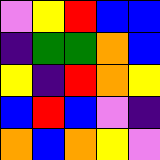[["violet", "yellow", "red", "blue", "blue"], ["indigo", "green", "green", "orange", "blue"], ["yellow", "indigo", "red", "orange", "yellow"], ["blue", "red", "blue", "violet", "indigo"], ["orange", "blue", "orange", "yellow", "violet"]]